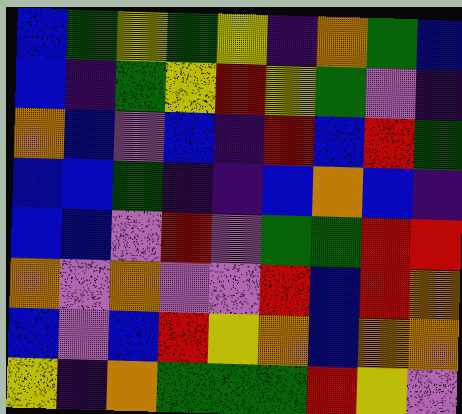[["blue", "green", "yellow", "green", "yellow", "indigo", "orange", "green", "blue"], ["blue", "indigo", "green", "yellow", "red", "yellow", "green", "violet", "indigo"], ["orange", "blue", "violet", "blue", "indigo", "red", "blue", "red", "green"], ["blue", "blue", "green", "indigo", "indigo", "blue", "orange", "blue", "indigo"], ["blue", "blue", "violet", "red", "violet", "green", "green", "red", "red"], ["orange", "violet", "orange", "violet", "violet", "red", "blue", "red", "orange"], ["blue", "violet", "blue", "red", "yellow", "orange", "blue", "orange", "orange"], ["yellow", "indigo", "orange", "green", "green", "green", "red", "yellow", "violet"]]